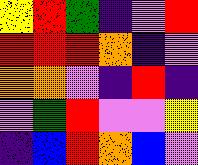[["yellow", "red", "green", "indigo", "violet", "red"], ["red", "red", "red", "orange", "indigo", "violet"], ["orange", "orange", "violet", "indigo", "red", "indigo"], ["violet", "green", "red", "violet", "violet", "yellow"], ["indigo", "blue", "red", "orange", "blue", "violet"]]